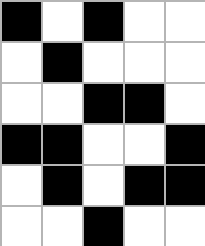[["black", "white", "black", "white", "white"], ["white", "black", "white", "white", "white"], ["white", "white", "black", "black", "white"], ["black", "black", "white", "white", "black"], ["white", "black", "white", "black", "black"], ["white", "white", "black", "white", "white"]]